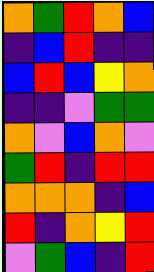[["orange", "green", "red", "orange", "blue"], ["indigo", "blue", "red", "indigo", "indigo"], ["blue", "red", "blue", "yellow", "orange"], ["indigo", "indigo", "violet", "green", "green"], ["orange", "violet", "blue", "orange", "violet"], ["green", "red", "indigo", "red", "red"], ["orange", "orange", "orange", "indigo", "blue"], ["red", "indigo", "orange", "yellow", "red"], ["violet", "green", "blue", "indigo", "red"]]